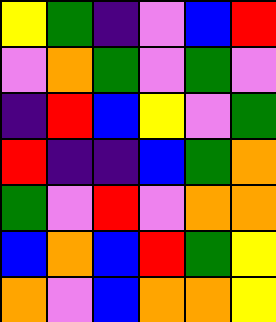[["yellow", "green", "indigo", "violet", "blue", "red"], ["violet", "orange", "green", "violet", "green", "violet"], ["indigo", "red", "blue", "yellow", "violet", "green"], ["red", "indigo", "indigo", "blue", "green", "orange"], ["green", "violet", "red", "violet", "orange", "orange"], ["blue", "orange", "blue", "red", "green", "yellow"], ["orange", "violet", "blue", "orange", "orange", "yellow"]]